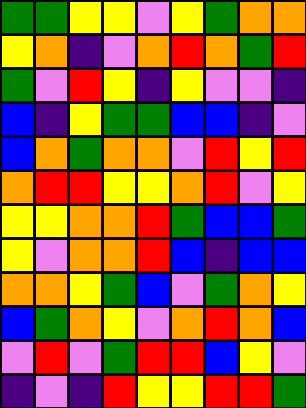[["green", "green", "yellow", "yellow", "violet", "yellow", "green", "orange", "orange"], ["yellow", "orange", "indigo", "violet", "orange", "red", "orange", "green", "red"], ["green", "violet", "red", "yellow", "indigo", "yellow", "violet", "violet", "indigo"], ["blue", "indigo", "yellow", "green", "green", "blue", "blue", "indigo", "violet"], ["blue", "orange", "green", "orange", "orange", "violet", "red", "yellow", "red"], ["orange", "red", "red", "yellow", "yellow", "orange", "red", "violet", "yellow"], ["yellow", "yellow", "orange", "orange", "red", "green", "blue", "blue", "green"], ["yellow", "violet", "orange", "orange", "red", "blue", "indigo", "blue", "blue"], ["orange", "orange", "yellow", "green", "blue", "violet", "green", "orange", "yellow"], ["blue", "green", "orange", "yellow", "violet", "orange", "red", "orange", "blue"], ["violet", "red", "violet", "green", "red", "red", "blue", "yellow", "violet"], ["indigo", "violet", "indigo", "red", "yellow", "yellow", "red", "red", "green"]]